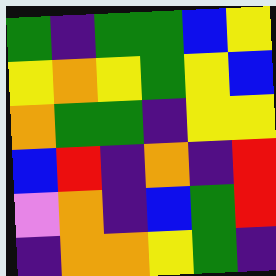[["green", "indigo", "green", "green", "blue", "yellow"], ["yellow", "orange", "yellow", "green", "yellow", "blue"], ["orange", "green", "green", "indigo", "yellow", "yellow"], ["blue", "red", "indigo", "orange", "indigo", "red"], ["violet", "orange", "indigo", "blue", "green", "red"], ["indigo", "orange", "orange", "yellow", "green", "indigo"]]